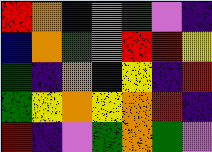[["red", "orange", "indigo", "violet", "green", "violet", "indigo"], ["blue", "orange", "green", "violet", "red", "red", "yellow"], ["green", "indigo", "orange", "indigo", "yellow", "indigo", "red"], ["green", "yellow", "orange", "yellow", "orange", "red", "indigo"], ["red", "indigo", "violet", "green", "orange", "green", "violet"]]